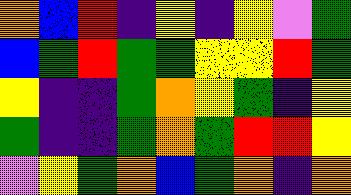[["orange", "blue", "red", "indigo", "yellow", "indigo", "yellow", "violet", "green"], ["blue", "green", "red", "green", "green", "yellow", "yellow", "red", "green"], ["yellow", "indigo", "indigo", "green", "orange", "yellow", "green", "indigo", "yellow"], ["green", "indigo", "indigo", "green", "orange", "green", "red", "red", "yellow"], ["violet", "yellow", "green", "orange", "blue", "green", "orange", "indigo", "orange"]]